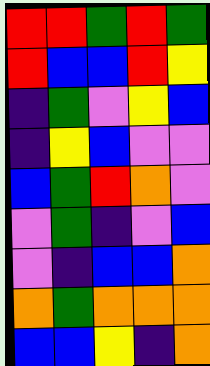[["red", "red", "green", "red", "green"], ["red", "blue", "blue", "red", "yellow"], ["indigo", "green", "violet", "yellow", "blue"], ["indigo", "yellow", "blue", "violet", "violet"], ["blue", "green", "red", "orange", "violet"], ["violet", "green", "indigo", "violet", "blue"], ["violet", "indigo", "blue", "blue", "orange"], ["orange", "green", "orange", "orange", "orange"], ["blue", "blue", "yellow", "indigo", "orange"]]